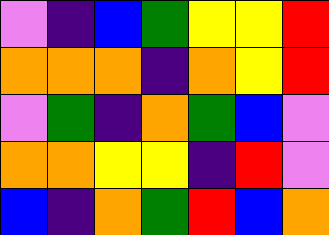[["violet", "indigo", "blue", "green", "yellow", "yellow", "red"], ["orange", "orange", "orange", "indigo", "orange", "yellow", "red"], ["violet", "green", "indigo", "orange", "green", "blue", "violet"], ["orange", "orange", "yellow", "yellow", "indigo", "red", "violet"], ["blue", "indigo", "orange", "green", "red", "blue", "orange"]]